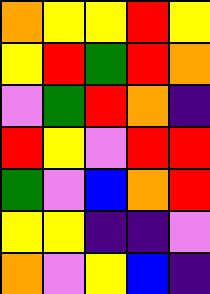[["orange", "yellow", "yellow", "red", "yellow"], ["yellow", "red", "green", "red", "orange"], ["violet", "green", "red", "orange", "indigo"], ["red", "yellow", "violet", "red", "red"], ["green", "violet", "blue", "orange", "red"], ["yellow", "yellow", "indigo", "indigo", "violet"], ["orange", "violet", "yellow", "blue", "indigo"]]